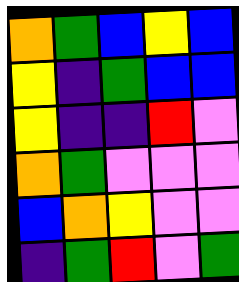[["orange", "green", "blue", "yellow", "blue"], ["yellow", "indigo", "green", "blue", "blue"], ["yellow", "indigo", "indigo", "red", "violet"], ["orange", "green", "violet", "violet", "violet"], ["blue", "orange", "yellow", "violet", "violet"], ["indigo", "green", "red", "violet", "green"]]